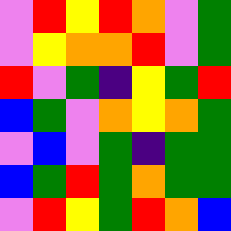[["violet", "red", "yellow", "red", "orange", "violet", "green"], ["violet", "yellow", "orange", "orange", "red", "violet", "green"], ["red", "violet", "green", "indigo", "yellow", "green", "red"], ["blue", "green", "violet", "orange", "yellow", "orange", "green"], ["violet", "blue", "violet", "green", "indigo", "green", "green"], ["blue", "green", "red", "green", "orange", "green", "green"], ["violet", "red", "yellow", "green", "red", "orange", "blue"]]